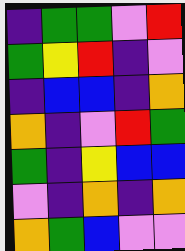[["indigo", "green", "green", "violet", "red"], ["green", "yellow", "red", "indigo", "violet"], ["indigo", "blue", "blue", "indigo", "orange"], ["orange", "indigo", "violet", "red", "green"], ["green", "indigo", "yellow", "blue", "blue"], ["violet", "indigo", "orange", "indigo", "orange"], ["orange", "green", "blue", "violet", "violet"]]